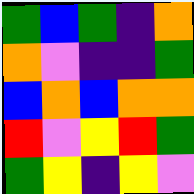[["green", "blue", "green", "indigo", "orange"], ["orange", "violet", "indigo", "indigo", "green"], ["blue", "orange", "blue", "orange", "orange"], ["red", "violet", "yellow", "red", "green"], ["green", "yellow", "indigo", "yellow", "violet"]]